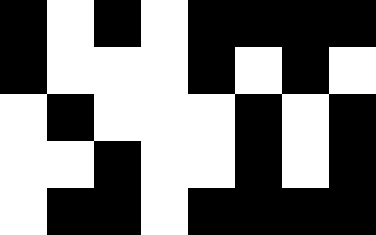[["black", "white", "black", "white", "black", "black", "black", "black"], ["black", "white", "white", "white", "black", "white", "black", "white"], ["white", "black", "white", "white", "white", "black", "white", "black"], ["white", "white", "black", "white", "white", "black", "white", "black"], ["white", "black", "black", "white", "black", "black", "black", "black"]]